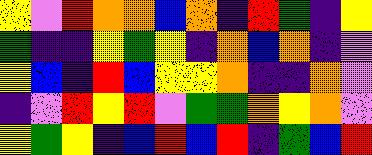[["yellow", "violet", "red", "orange", "orange", "blue", "orange", "indigo", "red", "green", "indigo", "yellow"], ["green", "indigo", "indigo", "yellow", "green", "yellow", "indigo", "orange", "blue", "orange", "indigo", "violet"], ["yellow", "blue", "indigo", "red", "blue", "yellow", "yellow", "orange", "indigo", "indigo", "orange", "violet"], ["indigo", "violet", "red", "yellow", "red", "violet", "green", "green", "orange", "yellow", "orange", "violet"], ["yellow", "green", "yellow", "indigo", "blue", "red", "blue", "red", "indigo", "green", "blue", "red"]]